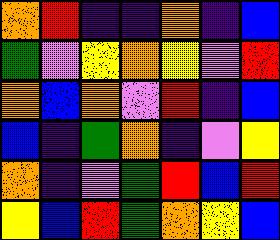[["orange", "red", "indigo", "indigo", "orange", "indigo", "blue"], ["green", "violet", "yellow", "orange", "yellow", "violet", "red"], ["orange", "blue", "orange", "violet", "red", "indigo", "blue"], ["blue", "indigo", "green", "orange", "indigo", "violet", "yellow"], ["orange", "indigo", "violet", "green", "red", "blue", "red"], ["yellow", "blue", "red", "green", "orange", "yellow", "blue"]]